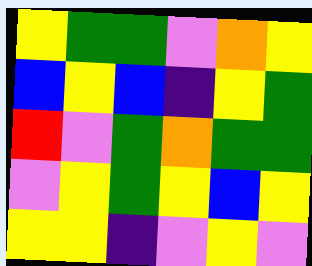[["yellow", "green", "green", "violet", "orange", "yellow"], ["blue", "yellow", "blue", "indigo", "yellow", "green"], ["red", "violet", "green", "orange", "green", "green"], ["violet", "yellow", "green", "yellow", "blue", "yellow"], ["yellow", "yellow", "indigo", "violet", "yellow", "violet"]]